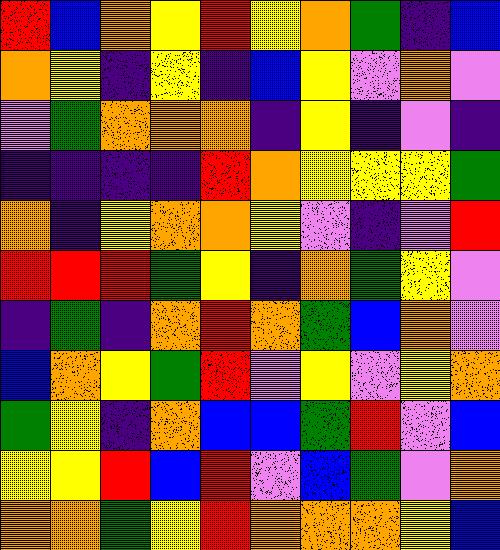[["red", "blue", "orange", "yellow", "red", "yellow", "orange", "green", "indigo", "blue"], ["orange", "yellow", "indigo", "yellow", "indigo", "blue", "yellow", "violet", "orange", "violet"], ["violet", "green", "orange", "orange", "orange", "indigo", "yellow", "indigo", "violet", "indigo"], ["indigo", "indigo", "indigo", "indigo", "red", "orange", "yellow", "yellow", "yellow", "green"], ["orange", "indigo", "yellow", "orange", "orange", "yellow", "violet", "indigo", "violet", "red"], ["red", "red", "red", "green", "yellow", "indigo", "orange", "green", "yellow", "violet"], ["indigo", "green", "indigo", "orange", "red", "orange", "green", "blue", "orange", "violet"], ["blue", "orange", "yellow", "green", "red", "violet", "yellow", "violet", "yellow", "orange"], ["green", "yellow", "indigo", "orange", "blue", "blue", "green", "red", "violet", "blue"], ["yellow", "yellow", "red", "blue", "red", "violet", "blue", "green", "violet", "orange"], ["orange", "orange", "green", "yellow", "red", "orange", "orange", "orange", "yellow", "blue"]]